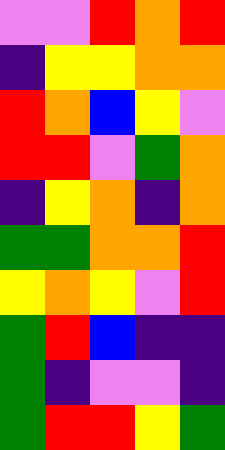[["violet", "violet", "red", "orange", "red"], ["indigo", "yellow", "yellow", "orange", "orange"], ["red", "orange", "blue", "yellow", "violet"], ["red", "red", "violet", "green", "orange"], ["indigo", "yellow", "orange", "indigo", "orange"], ["green", "green", "orange", "orange", "red"], ["yellow", "orange", "yellow", "violet", "red"], ["green", "red", "blue", "indigo", "indigo"], ["green", "indigo", "violet", "violet", "indigo"], ["green", "red", "red", "yellow", "green"]]